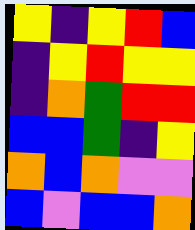[["yellow", "indigo", "yellow", "red", "blue"], ["indigo", "yellow", "red", "yellow", "yellow"], ["indigo", "orange", "green", "red", "red"], ["blue", "blue", "green", "indigo", "yellow"], ["orange", "blue", "orange", "violet", "violet"], ["blue", "violet", "blue", "blue", "orange"]]